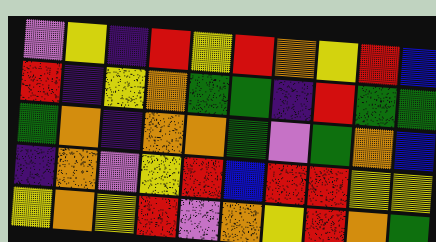[["violet", "yellow", "indigo", "red", "yellow", "red", "orange", "yellow", "red", "blue"], ["red", "indigo", "yellow", "orange", "green", "green", "indigo", "red", "green", "green"], ["green", "orange", "indigo", "orange", "orange", "green", "violet", "green", "orange", "blue"], ["indigo", "orange", "violet", "yellow", "red", "blue", "red", "red", "yellow", "yellow"], ["yellow", "orange", "yellow", "red", "violet", "orange", "yellow", "red", "orange", "green"]]